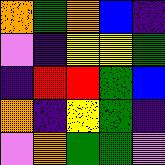[["orange", "green", "orange", "blue", "indigo"], ["violet", "indigo", "yellow", "yellow", "green"], ["indigo", "red", "red", "green", "blue"], ["orange", "indigo", "yellow", "green", "indigo"], ["violet", "orange", "green", "green", "violet"]]